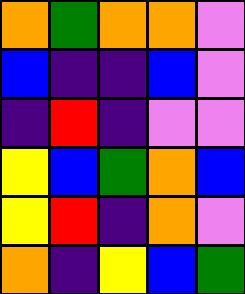[["orange", "green", "orange", "orange", "violet"], ["blue", "indigo", "indigo", "blue", "violet"], ["indigo", "red", "indigo", "violet", "violet"], ["yellow", "blue", "green", "orange", "blue"], ["yellow", "red", "indigo", "orange", "violet"], ["orange", "indigo", "yellow", "blue", "green"]]